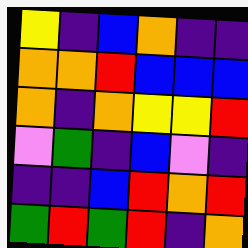[["yellow", "indigo", "blue", "orange", "indigo", "indigo"], ["orange", "orange", "red", "blue", "blue", "blue"], ["orange", "indigo", "orange", "yellow", "yellow", "red"], ["violet", "green", "indigo", "blue", "violet", "indigo"], ["indigo", "indigo", "blue", "red", "orange", "red"], ["green", "red", "green", "red", "indigo", "orange"]]